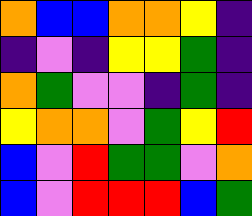[["orange", "blue", "blue", "orange", "orange", "yellow", "indigo"], ["indigo", "violet", "indigo", "yellow", "yellow", "green", "indigo"], ["orange", "green", "violet", "violet", "indigo", "green", "indigo"], ["yellow", "orange", "orange", "violet", "green", "yellow", "red"], ["blue", "violet", "red", "green", "green", "violet", "orange"], ["blue", "violet", "red", "red", "red", "blue", "green"]]